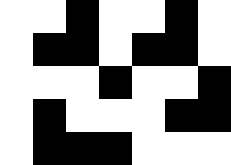[["white", "white", "black", "white", "white", "black", "white"], ["white", "black", "black", "white", "black", "black", "white"], ["white", "white", "white", "black", "white", "white", "black"], ["white", "black", "white", "white", "white", "black", "black"], ["white", "black", "black", "black", "white", "white", "white"]]